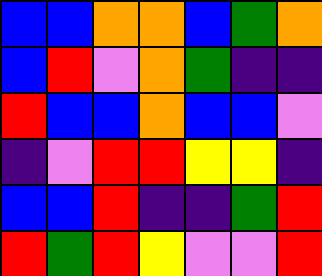[["blue", "blue", "orange", "orange", "blue", "green", "orange"], ["blue", "red", "violet", "orange", "green", "indigo", "indigo"], ["red", "blue", "blue", "orange", "blue", "blue", "violet"], ["indigo", "violet", "red", "red", "yellow", "yellow", "indigo"], ["blue", "blue", "red", "indigo", "indigo", "green", "red"], ["red", "green", "red", "yellow", "violet", "violet", "red"]]